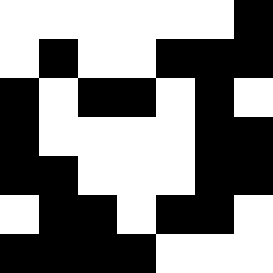[["white", "white", "white", "white", "white", "white", "black"], ["white", "black", "white", "white", "black", "black", "black"], ["black", "white", "black", "black", "white", "black", "white"], ["black", "white", "white", "white", "white", "black", "black"], ["black", "black", "white", "white", "white", "black", "black"], ["white", "black", "black", "white", "black", "black", "white"], ["black", "black", "black", "black", "white", "white", "white"]]